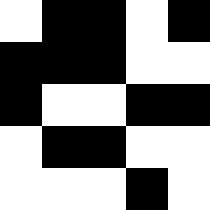[["white", "black", "black", "white", "black"], ["black", "black", "black", "white", "white"], ["black", "white", "white", "black", "black"], ["white", "black", "black", "white", "white"], ["white", "white", "white", "black", "white"]]